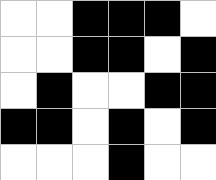[["white", "white", "black", "black", "black", "white"], ["white", "white", "black", "black", "white", "black"], ["white", "black", "white", "white", "black", "black"], ["black", "black", "white", "black", "white", "black"], ["white", "white", "white", "black", "white", "white"]]